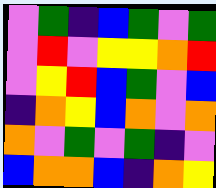[["violet", "green", "indigo", "blue", "green", "violet", "green"], ["violet", "red", "violet", "yellow", "yellow", "orange", "red"], ["violet", "yellow", "red", "blue", "green", "violet", "blue"], ["indigo", "orange", "yellow", "blue", "orange", "violet", "orange"], ["orange", "violet", "green", "violet", "green", "indigo", "violet"], ["blue", "orange", "orange", "blue", "indigo", "orange", "yellow"]]